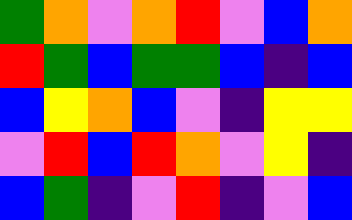[["green", "orange", "violet", "orange", "red", "violet", "blue", "orange"], ["red", "green", "blue", "green", "green", "blue", "indigo", "blue"], ["blue", "yellow", "orange", "blue", "violet", "indigo", "yellow", "yellow"], ["violet", "red", "blue", "red", "orange", "violet", "yellow", "indigo"], ["blue", "green", "indigo", "violet", "red", "indigo", "violet", "blue"]]